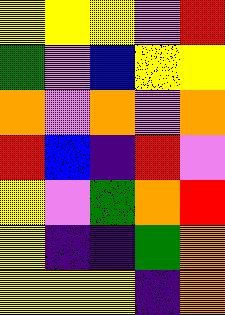[["yellow", "yellow", "yellow", "violet", "red"], ["green", "violet", "blue", "yellow", "yellow"], ["orange", "violet", "orange", "violet", "orange"], ["red", "blue", "indigo", "red", "violet"], ["yellow", "violet", "green", "orange", "red"], ["yellow", "indigo", "indigo", "green", "orange"], ["yellow", "yellow", "yellow", "indigo", "orange"]]